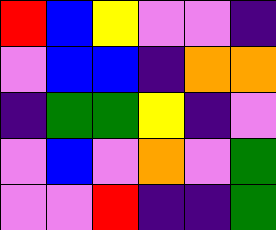[["red", "blue", "yellow", "violet", "violet", "indigo"], ["violet", "blue", "blue", "indigo", "orange", "orange"], ["indigo", "green", "green", "yellow", "indigo", "violet"], ["violet", "blue", "violet", "orange", "violet", "green"], ["violet", "violet", "red", "indigo", "indigo", "green"]]